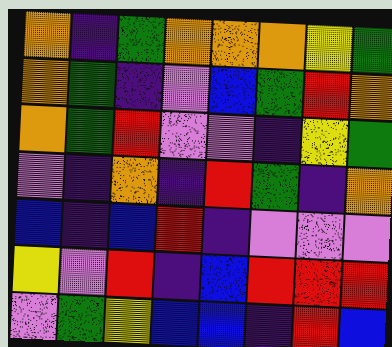[["orange", "indigo", "green", "orange", "orange", "orange", "yellow", "green"], ["orange", "green", "indigo", "violet", "blue", "green", "red", "orange"], ["orange", "green", "red", "violet", "violet", "indigo", "yellow", "green"], ["violet", "indigo", "orange", "indigo", "red", "green", "indigo", "orange"], ["blue", "indigo", "blue", "red", "indigo", "violet", "violet", "violet"], ["yellow", "violet", "red", "indigo", "blue", "red", "red", "red"], ["violet", "green", "yellow", "blue", "blue", "indigo", "red", "blue"]]